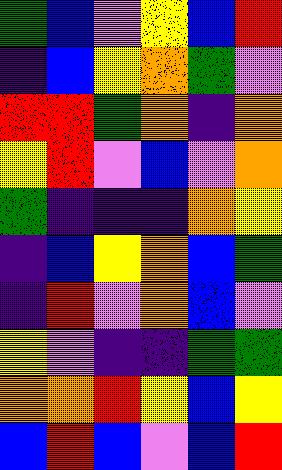[["green", "blue", "violet", "yellow", "blue", "red"], ["indigo", "blue", "yellow", "orange", "green", "violet"], ["red", "red", "green", "orange", "indigo", "orange"], ["yellow", "red", "violet", "blue", "violet", "orange"], ["green", "indigo", "indigo", "indigo", "orange", "yellow"], ["indigo", "blue", "yellow", "orange", "blue", "green"], ["indigo", "red", "violet", "orange", "blue", "violet"], ["yellow", "violet", "indigo", "indigo", "green", "green"], ["orange", "orange", "red", "yellow", "blue", "yellow"], ["blue", "red", "blue", "violet", "blue", "red"]]